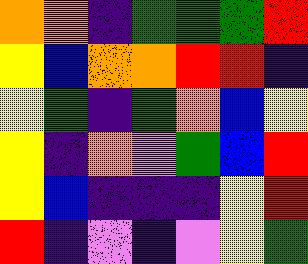[["orange", "orange", "indigo", "green", "green", "green", "red"], ["yellow", "blue", "orange", "orange", "red", "red", "indigo"], ["yellow", "green", "indigo", "green", "orange", "blue", "yellow"], ["yellow", "indigo", "orange", "violet", "green", "blue", "red"], ["yellow", "blue", "indigo", "indigo", "indigo", "yellow", "red"], ["red", "indigo", "violet", "indigo", "violet", "yellow", "green"]]